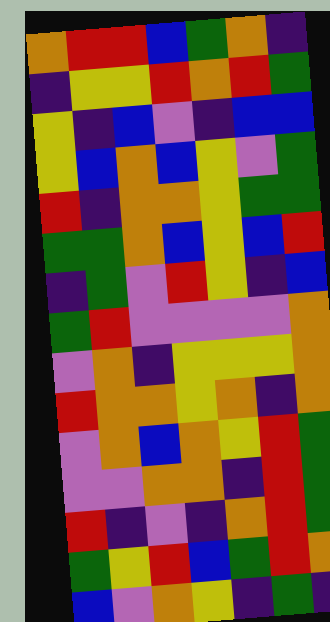[["orange", "red", "red", "blue", "green", "orange", "indigo"], ["indigo", "yellow", "yellow", "red", "orange", "red", "green"], ["yellow", "indigo", "blue", "violet", "indigo", "blue", "blue"], ["yellow", "blue", "orange", "blue", "yellow", "violet", "green"], ["red", "indigo", "orange", "orange", "yellow", "green", "green"], ["green", "green", "orange", "blue", "yellow", "blue", "red"], ["indigo", "green", "violet", "red", "yellow", "indigo", "blue"], ["green", "red", "violet", "violet", "violet", "violet", "orange"], ["violet", "orange", "indigo", "yellow", "yellow", "yellow", "orange"], ["red", "orange", "orange", "yellow", "orange", "indigo", "orange"], ["violet", "orange", "blue", "orange", "yellow", "red", "green"], ["violet", "violet", "orange", "orange", "indigo", "red", "green"], ["red", "indigo", "violet", "indigo", "orange", "red", "green"], ["green", "yellow", "red", "blue", "green", "red", "orange"], ["blue", "violet", "orange", "yellow", "indigo", "green", "indigo"]]